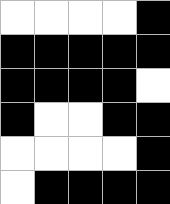[["white", "white", "white", "white", "black"], ["black", "black", "black", "black", "black"], ["black", "black", "black", "black", "white"], ["black", "white", "white", "black", "black"], ["white", "white", "white", "white", "black"], ["white", "black", "black", "black", "black"]]